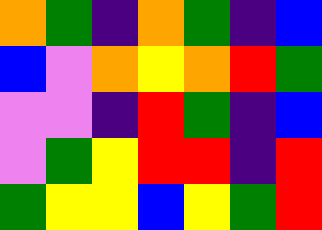[["orange", "green", "indigo", "orange", "green", "indigo", "blue"], ["blue", "violet", "orange", "yellow", "orange", "red", "green"], ["violet", "violet", "indigo", "red", "green", "indigo", "blue"], ["violet", "green", "yellow", "red", "red", "indigo", "red"], ["green", "yellow", "yellow", "blue", "yellow", "green", "red"]]